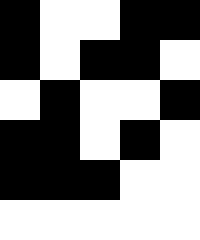[["black", "white", "white", "black", "black"], ["black", "white", "black", "black", "white"], ["white", "black", "white", "white", "black"], ["black", "black", "white", "black", "white"], ["black", "black", "black", "white", "white"], ["white", "white", "white", "white", "white"]]